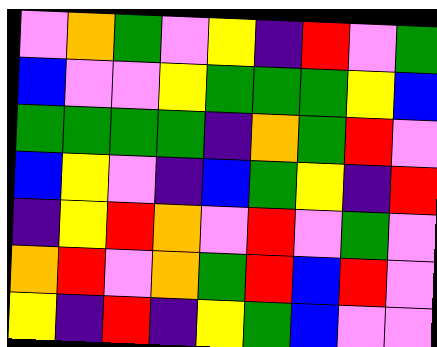[["violet", "orange", "green", "violet", "yellow", "indigo", "red", "violet", "green"], ["blue", "violet", "violet", "yellow", "green", "green", "green", "yellow", "blue"], ["green", "green", "green", "green", "indigo", "orange", "green", "red", "violet"], ["blue", "yellow", "violet", "indigo", "blue", "green", "yellow", "indigo", "red"], ["indigo", "yellow", "red", "orange", "violet", "red", "violet", "green", "violet"], ["orange", "red", "violet", "orange", "green", "red", "blue", "red", "violet"], ["yellow", "indigo", "red", "indigo", "yellow", "green", "blue", "violet", "violet"]]